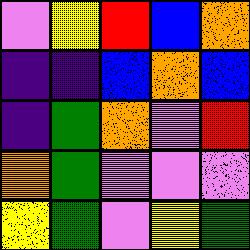[["violet", "yellow", "red", "blue", "orange"], ["indigo", "indigo", "blue", "orange", "blue"], ["indigo", "green", "orange", "violet", "red"], ["orange", "green", "violet", "violet", "violet"], ["yellow", "green", "violet", "yellow", "green"]]